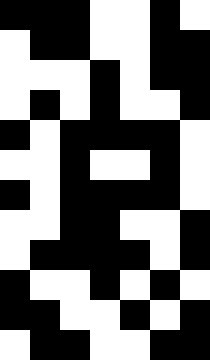[["black", "black", "black", "white", "white", "black", "white"], ["white", "black", "black", "white", "white", "black", "black"], ["white", "white", "white", "black", "white", "black", "black"], ["white", "black", "white", "black", "white", "white", "black"], ["black", "white", "black", "black", "black", "black", "white"], ["white", "white", "black", "white", "white", "black", "white"], ["black", "white", "black", "black", "black", "black", "white"], ["white", "white", "black", "black", "white", "white", "black"], ["white", "black", "black", "black", "black", "white", "black"], ["black", "white", "white", "black", "white", "black", "white"], ["black", "black", "white", "white", "black", "white", "black"], ["white", "black", "black", "white", "white", "black", "black"]]